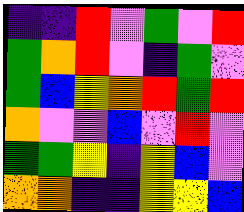[["indigo", "indigo", "red", "violet", "green", "violet", "red"], ["green", "orange", "red", "violet", "indigo", "green", "violet"], ["green", "blue", "yellow", "orange", "red", "green", "red"], ["orange", "violet", "violet", "blue", "violet", "red", "violet"], ["green", "green", "yellow", "indigo", "yellow", "blue", "violet"], ["orange", "orange", "indigo", "indigo", "yellow", "yellow", "blue"]]